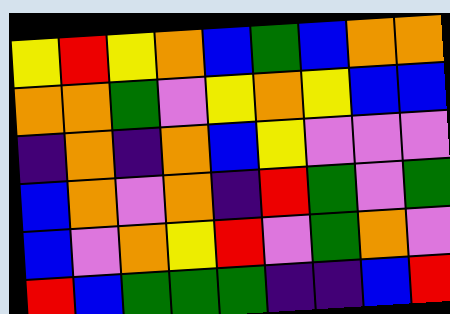[["yellow", "red", "yellow", "orange", "blue", "green", "blue", "orange", "orange"], ["orange", "orange", "green", "violet", "yellow", "orange", "yellow", "blue", "blue"], ["indigo", "orange", "indigo", "orange", "blue", "yellow", "violet", "violet", "violet"], ["blue", "orange", "violet", "orange", "indigo", "red", "green", "violet", "green"], ["blue", "violet", "orange", "yellow", "red", "violet", "green", "orange", "violet"], ["red", "blue", "green", "green", "green", "indigo", "indigo", "blue", "red"]]